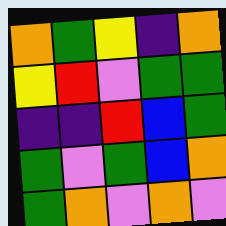[["orange", "green", "yellow", "indigo", "orange"], ["yellow", "red", "violet", "green", "green"], ["indigo", "indigo", "red", "blue", "green"], ["green", "violet", "green", "blue", "orange"], ["green", "orange", "violet", "orange", "violet"]]